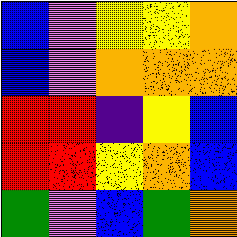[["blue", "violet", "yellow", "yellow", "orange"], ["blue", "violet", "orange", "orange", "orange"], ["red", "red", "indigo", "yellow", "blue"], ["red", "red", "yellow", "orange", "blue"], ["green", "violet", "blue", "green", "orange"]]